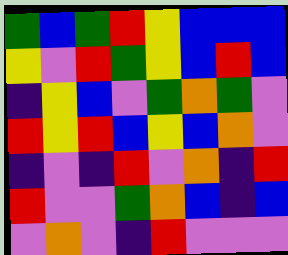[["green", "blue", "green", "red", "yellow", "blue", "blue", "blue"], ["yellow", "violet", "red", "green", "yellow", "blue", "red", "blue"], ["indigo", "yellow", "blue", "violet", "green", "orange", "green", "violet"], ["red", "yellow", "red", "blue", "yellow", "blue", "orange", "violet"], ["indigo", "violet", "indigo", "red", "violet", "orange", "indigo", "red"], ["red", "violet", "violet", "green", "orange", "blue", "indigo", "blue"], ["violet", "orange", "violet", "indigo", "red", "violet", "violet", "violet"]]